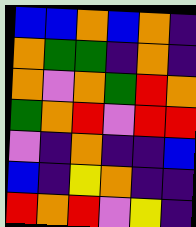[["blue", "blue", "orange", "blue", "orange", "indigo"], ["orange", "green", "green", "indigo", "orange", "indigo"], ["orange", "violet", "orange", "green", "red", "orange"], ["green", "orange", "red", "violet", "red", "red"], ["violet", "indigo", "orange", "indigo", "indigo", "blue"], ["blue", "indigo", "yellow", "orange", "indigo", "indigo"], ["red", "orange", "red", "violet", "yellow", "indigo"]]